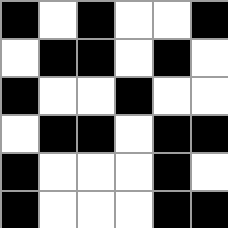[["black", "white", "black", "white", "white", "black"], ["white", "black", "black", "white", "black", "white"], ["black", "white", "white", "black", "white", "white"], ["white", "black", "black", "white", "black", "black"], ["black", "white", "white", "white", "black", "white"], ["black", "white", "white", "white", "black", "black"]]